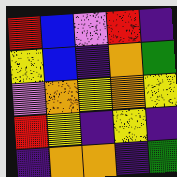[["red", "blue", "violet", "red", "indigo"], ["yellow", "blue", "indigo", "orange", "green"], ["violet", "orange", "yellow", "orange", "yellow"], ["red", "yellow", "indigo", "yellow", "indigo"], ["indigo", "orange", "orange", "indigo", "green"]]